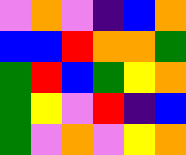[["violet", "orange", "violet", "indigo", "blue", "orange"], ["blue", "blue", "red", "orange", "orange", "green"], ["green", "red", "blue", "green", "yellow", "orange"], ["green", "yellow", "violet", "red", "indigo", "blue"], ["green", "violet", "orange", "violet", "yellow", "orange"]]